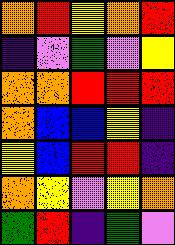[["orange", "red", "yellow", "orange", "red"], ["indigo", "violet", "green", "violet", "yellow"], ["orange", "orange", "red", "red", "red"], ["orange", "blue", "blue", "yellow", "indigo"], ["yellow", "blue", "red", "red", "indigo"], ["orange", "yellow", "violet", "yellow", "orange"], ["green", "red", "indigo", "green", "violet"]]